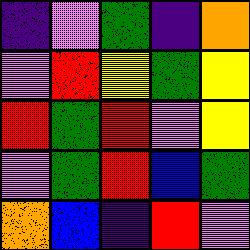[["indigo", "violet", "green", "indigo", "orange"], ["violet", "red", "yellow", "green", "yellow"], ["red", "green", "red", "violet", "yellow"], ["violet", "green", "red", "blue", "green"], ["orange", "blue", "indigo", "red", "violet"]]